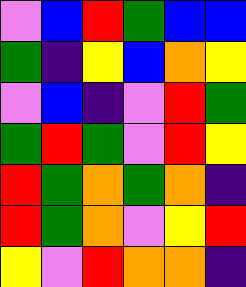[["violet", "blue", "red", "green", "blue", "blue"], ["green", "indigo", "yellow", "blue", "orange", "yellow"], ["violet", "blue", "indigo", "violet", "red", "green"], ["green", "red", "green", "violet", "red", "yellow"], ["red", "green", "orange", "green", "orange", "indigo"], ["red", "green", "orange", "violet", "yellow", "red"], ["yellow", "violet", "red", "orange", "orange", "indigo"]]